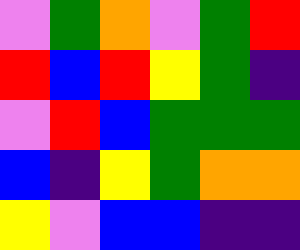[["violet", "green", "orange", "violet", "green", "red"], ["red", "blue", "red", "yellow", "green", "indigo"], ["violet", "red", "blue", "green", "green", "green"], ["blue", "indigo", "yellow", "green", "orange", "orange"], ["yellow", "violet", "blue", "blue", "indigo", "indigo"]]